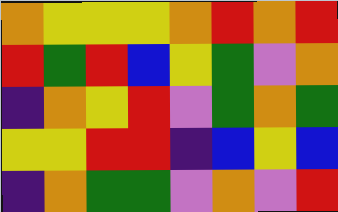[["orange", "yellow", "yellow", "yellow", "orange", "red", "orange", "red"], ["red", "green", "red", "blue", "yellow", "green", "violet", "orange"], ["indigo", "orange", "yellow", "red", "violet", "green", "orange", "green"], ["yellow", "yellow", "red", "red", "indigo", "blue", "yellow", "blue"], ["indigo", "orange", "green", "green", "violet", "orange", "violet", "red"]]